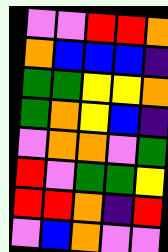[["violet", "violet", "red", "red", "orange"], ["orange", "blue", "blue", "blue", "indigo"], ["green", "green", "yellow", "yellow", "orange"], ["green", "orange", "yellow", "blue", "indigo"], ["violet", "orange", "orange", "violet", "green"], ["red", "violet", "green", "green", "yellow"], ["red", "red", "orange", "indigo", "red"], ["violet", "blue", "orange", "violet", "violet"]]